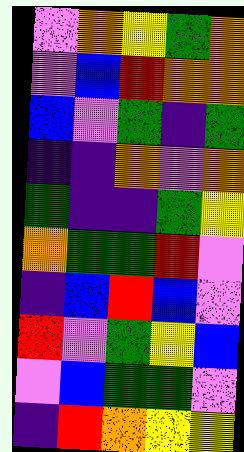[["violet", "orange", "yellow", "green", "orange"], ["violet", "blue", "red", "orange", "orange"], ["blue", "violet", "green", "indigo", "green"], ["indigo", "indigo", "orange", "violet", "orange"], ["green", "indigo", "indigo", "green", "yellow"], ["orange", "green", "green", "red", "violet"], ["indigo", "blue", "red", "blue", "violet"], ["red", "violet", "green", "yellow", "blue"], ["violet", "blue", "green", "green", "violet"], ["indigo", "red", "orange", "yellow", "yellow"]]